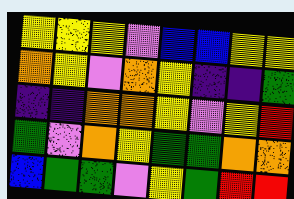[["yellow", "yellow", "yellow", "violet", "blue", "blue", "yellow", "yellow"], ["orange", "yellow", "violet", "orange", "yellow", "indigo", "indigo", "green"], ["indigo", "indigo", "orange", "orange", "yellow", "violet", "yellow", "red"], ["green", "violet", "orange", "yellow", "green", "green", "orange", "orange"], ["blue", "green", "green", "violet", "yellow", "green", "red", "red"]]